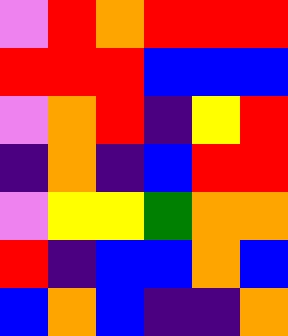[["violet", "red", "orange", "red", "red", "red"], ["red", "red", "red", "blue", "blue", "blue"], ["violet", "orange", "red", "indigo", "yellow", "red"], ["indigo", "orange", "indigo", "blue", "red", "red"], ["violet", "yellow", "yellow", "green", "orange", "orange"], ["red", "indigo", "blue", "blue", "orange", "blue"], ["blue", "orange", "blue", "indigo", "indigo", "orange"]]